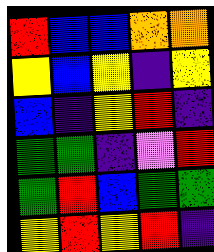[["red", "blue", "blue", "orange", "orange"], ["yellow", "blue", "yellow", "indigo", "yellow"], ["blue", "indigo", "yellow", "red", "indigo"], ["green", "green", "indigo", "violet", "red"], ["green", "red", "blue", "green", "green"], ["yellow", "red", "yellow", "red", "indigo"]]